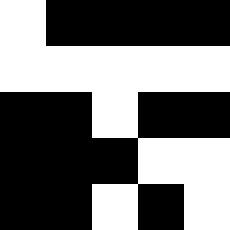[["white", "black", "black", "black", "black"], ["white", "white", "white", "white", "white"], ["black", "black", "white", "black", "black"], ["black", "black", "black", "white", "white"], ["black", "black", "white", "black", "white"]]